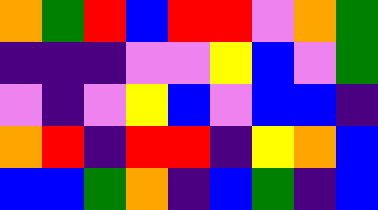[["orange", "green", "red", "blue", "red", "red", "violet", "orange", "green"], ["indigo", "indigo", "indigo", "violet", "violet", "yellow", "blue", "violet", "green"], ["violet", "indigo", "violet", "yellow", "blue", "violet", "blue", "blue", "indigo"], ["orange", "red", "indigo", "red", "red", "indigo", "yellow", "orange", "blue"], ["blue", "blue", "green", "orange", "indigo", "blue", "green", "indigo", "blue"]]